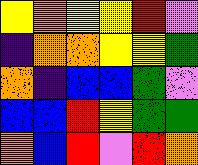[["yellow", "orange", "yellow", "yellow", "red", "violet"], ["indigo", "orange", "orange", "yellow", "yellow", "green"], ["orange", "indigo", "blue", "blue", "green", "violet"], ["blue", "blue", "red", "yellow", "green", "green"], ["orange", "blue", "red", "violet", "red", "orange"]]